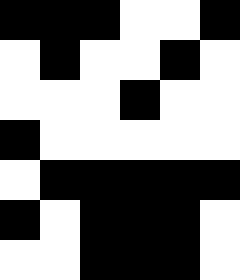[["black", "black", "black", "white", "white", "black"], ["white", "black", "white", "white", "black", "white"], ["white", "white", "white", "black", "white", "white"], ["black", "white", "white", "white", "white", "white"], ["white", "black", "black", "black", "black", "black"], ["black", "white", "black", "black", "black", "white"], ["white", "white", "black", "black", "black", "white"]]